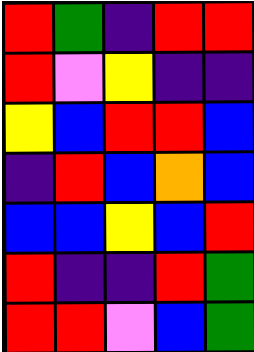[["red", "green", "indigo", "red", "red"], ["red", "violet", "yellow", "indigo", "indigo"], ["yellow", "blue", "red", "red", "blue"], ["indigo", "red", "blue", "orange", "blue"], ["blue", "blue", "yellow", "blue", "red"], ["red", "indigo", "indigo", "red", "green"], ["red", "red", "violet", "blue", "green"]]